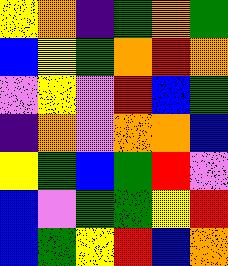[["yellow", "orange", "indigo", "green", "orange", "green"], ["blue", "yellow", "green", "orange", "red", "orange"], ["violet", "yellow", "violet", "red", "blue", "green"], ["indigo", "orange", "violet", "orange", "orange", "blue"], ["yellow", "green", "blue", "green", "red", "violet"], ["blue", "violet", "green", "green", "yellow", "red"], ["blue", "green", "yellow", "red", "blue", "orange"]]